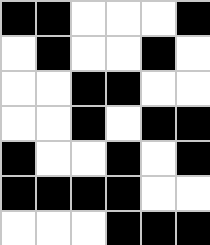[["black", "black", "white", "white", "white", "black"], ["white", "black", "white", "white", "black", "white"], ["white", "white", "black", "black", "white", "white"], ["white", "white", "black", "white", "black", "black"], ["black", "white", "white", "black", "white", "black"], ["black", "black", "black", "black", "white", "white"], ["white", "white", "white", "black", "black", "black"]]